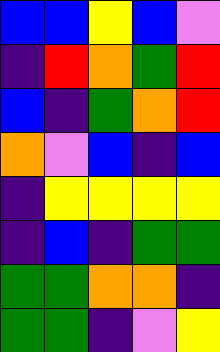[["blue", "blue", "yellow", "blue", "violet"], ["indigo", "red", "orange", "green", "red"], ["blue", "indigo", "green", "orange", "red"], ["orange", "violet", "blue", "indigo", "blue"], ["indigo", "yellow", "yellow", "yellow", "yellow"], ["indigo", "blue", "indigo", "green", "green"], ["green", "green", "orange", "orange", "indigo"], ["green", "green", "indigo", "violet", "yellow"]]